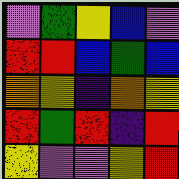[["violet", "green", "yellow", "blue", "violet"], ["red", "red", "blue", "green", "blue"], ["orange", "yellow", "indigo", "orange", "yellow"], ["red", "green", "red", "indigo", "red"], ["yellow", "violet", "violet", "yellow", "red"]]